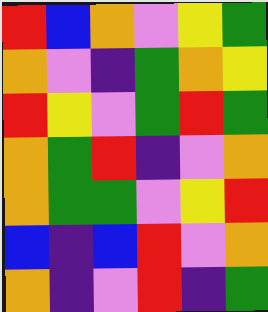[["red", "blue", "orange", "violet", "yellow", "green"], ["orange", "violet", "indigo", "green", "orange", "yellow"], ["red", "yellow", "violet", "green", "red", "green"], ["orange", "green", "red", "indigo", "violet", "orange"], ["orange", "green", "green", "violet", "yellow", "red"], ["blue", "indigo", "blue", "red", "violet", "orange"], ["orange", "indigo", "violet", "red", "indigo", "green"]]